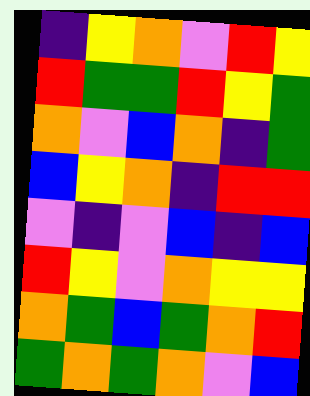[["indigo", "yellow", "orange", "violet", "red", "yellow"], ["red", "green", "green", "red", "yellow", "green"], ["orange", "violet", "blue", "orange", "indigo", "green"], ["blue", "yellow", "orange", "indigo", "red", "red"], ["violet", "indigo", "violet", "blue", "indigo", "blue"], ["red", "yellow", "violet", "orange", "yellow", "yellow"], ["orange", "green", "blue", "green", "orange", "red"], ["green", "orange", "green", "orange", "violet", "blue"]]